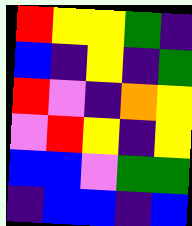[["red", "yellow", "yellow", "green", "indigo"], ["blue", "indigo", "yellow", "indigo", "green"], ["red", "violet", "indigo", "orange", "yellow"], ["violet", "red", "yellow", "indigo", "yellow"], ["blue", "blue", "violet", "green", "green"], ["indigo", "blue", "blue", "indigo", "blue"]]